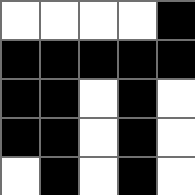[["white", "white", "white", "white", "black"], ["black", "black", "black", "black", "black"], ["black", "black", "white", "black", "white"], ["black", "black", "white", "black", "white"], ["white", "black", "white", "black", "white"]]